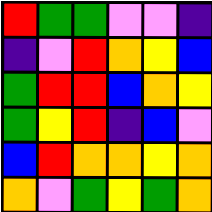[["red", "green", "green", "violet", "violet", "indigo"], ["indigo", "violet", "red", "orange", "yellow", "blue"], ["green", "red", "red", "blue", "orange", "yellow"], ["green", "yellow", "red", "indigo", "blue", "violet"], ["blue", "red", "orange", "orange", "yellow", "orange"], ["orange", "violet", "green", "yellow", "green", "orange"]]